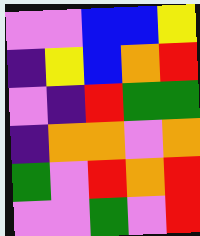[["violet", "violet", "blue", "blue", "yellow"], ["indigo", "yellow", "blue", "orange", "red"], ["violet", "indigo", "red", "green", "green"], ["indigo", "orange", "orange", "violet", "orange"], ["green", "violet", "red", "orange", "red"], ["violet", "violet", "green", "violet", "red"]]